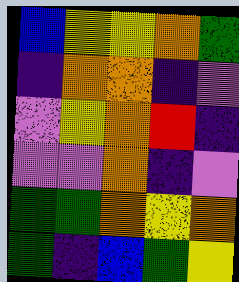[["blue", "yellow", "yellow", "orange", "green"], ["indigo", "orange", "orange", "indigo", "violet"], ["violet", "yellow", "orange", "red", "indigo"], ["violet", "violet", "orange", "indigo", "violet"], ["green", "green", "orange", "yellow", "orange"], ["green", "indigo", "blue", "green", "yellow"]]